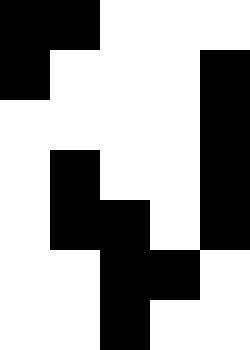[["black", "black", "white", "white", "white"], ["black", "white", "white", "white", "black"], ["white", "white", "white", "white", "black"], ["white", "black", "white", "white", "black"], ["white", "black", "black", "white", "black"], ["white", "white", "black", "black", "white"], ["white", "white", "black", "white", "white"]]